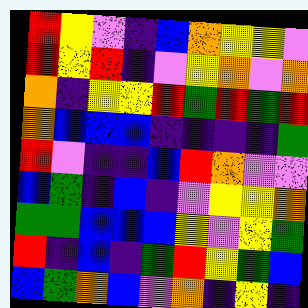[["red", "yellow", "violet", "indigo", "blue", "orange", "yellow", "yellow", "violet"], ["red", "yellow", "red", "indigo", "violet", "yellow", "orange", "violet", "orange"], ["orange", "indigo", "yellow", "yellow", "red", "green", "red", "green", "red"], ["orange", "blue", "blue", "blue", "indigo", "indigo", "indigo", "indigo", "green"], ["red", "violet", "indigo", "indigo", "blue", "red", "orange", "violet", "violet"], ["blue", "green", "indigo", "blue", "indigo", "violet", "yellow", "yellow", "orange"], ["green", "green", "blue", "blue", "blue", "yellow", "violet", "yellow", "green"], ["red", "indigo", "blue", "indigo", "green", "red", "yellow", "green", "blue"], ["blue", "green", "orange", "blue", "violet", "orange", "indigo", "yellow", "indigo"]]